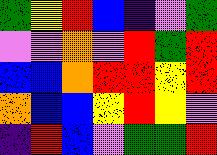[["green", "yellow", "red", "blue", "indigo", "violet", "green"], ["violet", "violet", "orange", "violet", "red", "green", "red"], ["blue", "blue", "orange", "red", "red", "yellow", "red"], ["orange", "blue", "blue", "yellow", "red", "yellow", "violet"], ["indigo", "red", "blue", "violet", "green", "green", "red"]]